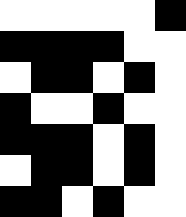[["white", "white", "white", "white", "white", "black"], ["black", "black", "black", "black", "white", "white"], ["white", "black", "black", "white", "black", "white"], ["black", "white", "white", "black", "white", "white"], ["black", "black", "black", "white", "black", "white"], ["white", "black", "black", "white", "black", "white"], ["black", "black", "white", "black", "white", "white"]]